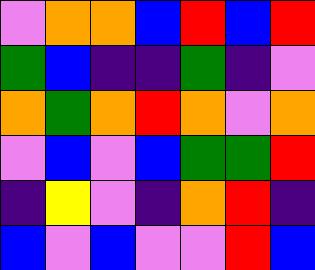[["violet", "orange", "orange", "blue", "red", "blue", "red"], ["green", "blue", "indigo", "indigo", "green", "indigo", "violet"], ["orange", "green", "orange", "red", "orange", "violet", "orange"], ["violet", "blue", "violet", "blue", "green", "green", "red"], ["indigo", "yellow", "violet", "indigo", "orange", "red", "indigo"], ["blue", "violet", "blue", "violet", "violet", "red", "blue"]]